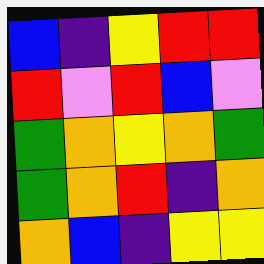[["blue", "indigo", "yellow", "red", "red"], ["red", "violet", "red", "blue", "violet"], ["green", "orange", "yellow", "orange", "green"], ["green", "orange", "red", "indigo", "orange"], ["orange", "blue", "indigo", "yellow", "yellow"]]